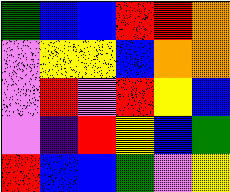[["green", "blue", "blue", "red", "red", "orange"], ["violet", "yellow", "yellow", "blue", "orange", "orange"], ["violet", "red", "violet", "red", "yellow", "blue"], ["violet", "indigo", "red", "yellow", "blue", "green"], ["red", "blue", "blue", "green", "violet", "yellow"]]